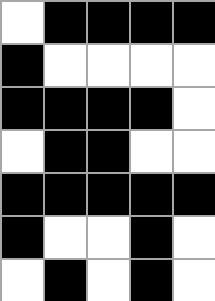[["white", "black", "black", "black", "black"], ["black", "white", "white", "white", "white"], ["black", "black", "black", "black", "white"], ["white", "black", "black", "white", "white"], ["black", "black", "black", "black", "black"], ["black", "white", "white", "black", "white"], ["white", "black", "white", "black", "white"]]